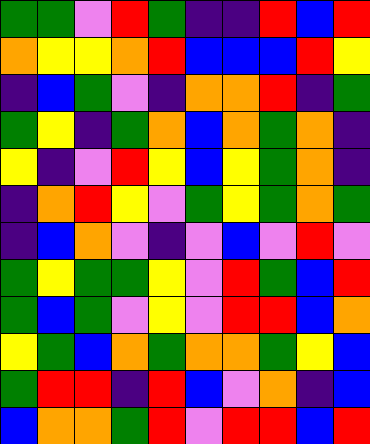[["green", "green", "violet", "red", "green", "indigo", "indigo", "red", "blue", "red"], ["orange", "yellow", "yellow", "orange", "red", "blue", "blue", "blue", "red", "yellow"], ["indigo", "blue", "green", "violet", "indigo", "orange", "orange", "red", "indigo", "green"], ["green", "yellow", "indigo", "green", "orange", "blue", "orange", "green", "orange", "indigo"], ["yellow", "indigo", "violet", "red", "yellow", "blue", "yellow", "green", "orange", "indigo"], ["indigo", "orange", "red", "yellow", "violet", "green", "yellow", "green", "orange", "green"], ["indigo", "blue", "orange", "violet", "indigo", "violet", "blue", "violet", "red", "violet"], ["green", "yellow", "green", "green", "yellow", "violet", "red", "green", "blue", "red"], ["green", "blue", "green", "violet", "yellow", "violet", "red", "red", "blue", "orange"], ["yellow", "green", "blue", "orange", "green", "orange", "orange", "green", "yellow", "blue"], ["green", "red", "red", "indigo", "red", "blue", "violet", "orange", "indigo", "blue"], ["blue", "orange", "orange", "green", "red", "violet", "red", "red", "blue", "red"]]